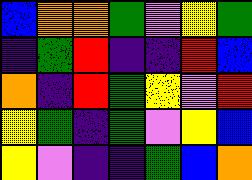[["blue", "orange", "orange", "green", "violet", "yellow", "green"], ["indigo", "green", "red", "indigo", "indigo", "red", "blue"], ["orange", "indigo", "red", "green", "yellow", "violet", "red"], ["yellow", "green", "indigo", "green", "violet", "yellow", "blue"], ["yellow", "violet", "indigo", "indigo", "green", "blue", "orange"]]